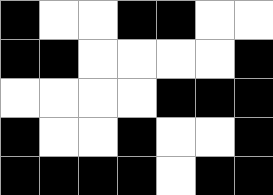[["black", "white", "white", "black", "black", "white", "white"], ["black", "black", "white", "white", "white", "white", "black"], ["white", "white", "white", "white", "black", "black", "black"], ["black", "white", "white", "black", "white", "white", "black"], ["black", "black", "black", "black", "white", "black", "black"]]